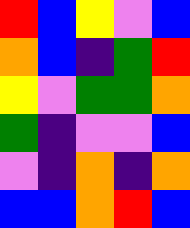[["red", "blue", "yellow", "violet", "blue"], ["orange", "blue", "indigo", "green", "red"], ["yellow", "violet", "green", "green", "orange"], ["green", "indigo", "violet", "violet", "blue"], ["violet", "indigo", "orange", "indigo", "orange"], ["blue", "blue", "orange", "red", "blue"]]